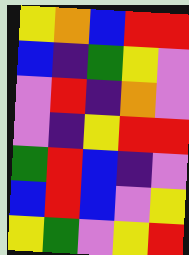[["yellow", "orange", "blue", "red", "red"], ["blue", "indigo", "green", "yellow", "violet"], ["violet", "red", "indigo", "orange", "violet"], ["violet", "indigo", "yellow", "red", "red"], ["green", "red", "blue", "indigo", "violet"], ["blue", "red", "blue", "violet", "yellow"], ["yellow", "green", "violet", "yellow", "red"]]